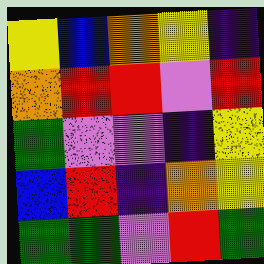[["yellow", "blue", "orange", "yellow", "indigo"], ["orange", "red", "red", "violet", "red"], ["green", "violet", "violet", "indigo", "yellow"], ["blue", "red", "indigo", "orange", "yellow"], ["green", "green", "violet", "red", "green"]]